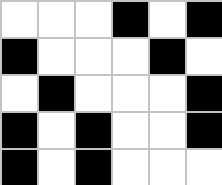[["white", "white", "white", "black", "white", "black"], ["black", "white", "white", "white", "black", "white"], ["white", "black", "white", "white", "white", "black"], ["black", "white", "black", "white", "white", "black"], ["black", "white", "black", "white", "white", "white"]]